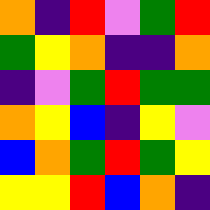[["orange", "indigo", "red", "violet", "green", "red"], ["green", "yellow", "orange", "indigo", "indigo", "orange"], ["indigo", "violet", "green", "red", "green", "green"], ["orange", "yellow", "blue", "indigo", "yellow", "violet"], ["blue", "orange", "green", "red", "green", "yellow"], ["yellow", "yellow", "red", "blue", "orange", "indigo"]]